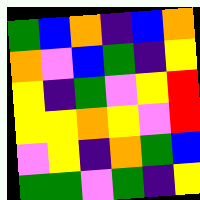[["green", "blue", "orange", "indigo", "blue", "orange"], ["orange", "violet", "blue", "green", "indigo", "yellow"], ["yellow", "indigo", "green", "violet", "yellow", "red"], ["yellow", "yellow", "orange", "yellow", "violet", "red"], ["violet", "yellow", "indigo", "orange", "green", "blue"], ["green", "green", "violet", "green", "indigo", "yellow"]]